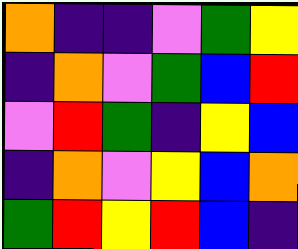[["orange", "indigo", "indigo", "violet", "green", "yellow"], ["indigo", "orange", "violet", "green", "blue", "red"], ["violet", "red", "green", "indigo", "yellow", "blue"], ["indigo", "orange", "violet", "yellow", "blue", "orange"], ["green", "red", "yellow", "red", "blue", "indigo"]]